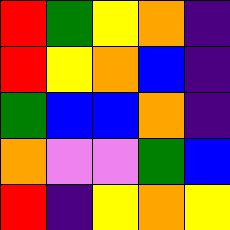[["red", "green", "yellow", "orange", "indigo"], ["red", "yellow", "orange", "blue", "indigo"], ["green", "blue", "blue", "orange", "indigo"], ["orange", "violet", "violet", "green", "blue"], ["red", "indigo", "yellow", "orange", "yellow"]]